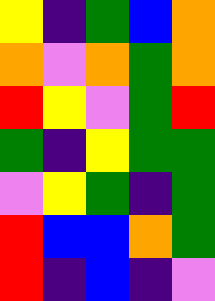[["yellow", "indigo", "green", "blue", "orange"], ["orange", "violet", "orange", "green", "orange"], ["red", "yellow", "violet", "green", "red"], ["green", "indigo", "yellow", "green", "green"], ["violet", "yellow", "green", "indigo", "green"], ["red", "blue", "blue", "orange", "green"], ["red", "indigo", "blue", "indigo", "violet"]]